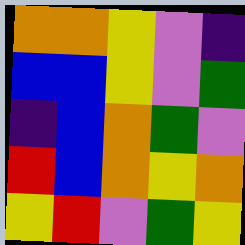[["orange", "orange", "yellow", "violet", "indigo"], ["blue", "blue", "yellow", "violet", "green"], ["indigo", "blue", "orange", "green", "violet"], ["red", "blue", "orange", "yellow", "orange"], ["yellow", "red", "violet", "green", "yellow"]]